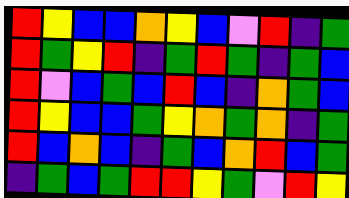[["red", "yellow", "blue", "blue", "orange", "yellow", "blue", "violet", "red", "indigo", "green"], ["red", "green", "yellow", "red", "indigo", "green", "red", "green", "indigo", "green", "blue"], ["red", "violet", "blue", "green", "blue", "red", "blue", "indigo", "orange", "green", "blue"], ["red", "yellow", "blue", "blue", "green", "yellow", "orange", "green", "orange", "indigo", "green"], ["red", "blue", "orange", "blue", "indigo", "green", "blue", "orange", "red", "blue", "green"], ["indigo", "green", "blue", "green", "red", "red", "yellow", "green", "violet", "red", "yellow"]]